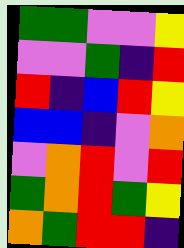[["green", "green", "violet", "violet", "yellow"], ["violet", "violet", "green", "indigo", "red"], ["red", "indigo", "blue", "red", "yellow"], ["blue", "blue", "indigo", "violet", "orange"], ["violet", "orange", "red", "violet", "red"], ["green", "orange", "red", "green", "yellow"], ["orange", "green", "red", "red", "indigo"]]